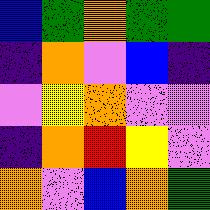[["blue", "green", "orange", "green", "green"], ["indigo", "orange", "violet", "blue", "indigo"], ["violet", "yellow", "orange", "violet", "violet"], ["indigo", "orange", "red", "yellow", "violet"], ["orange", "violet", "blue", "orange", "green"]]